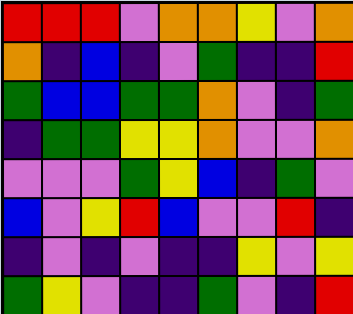[["red", "red", "red", "violet", "orange", "orange", "yellow", "violet", "orange"], ["orange", "indigo", "blue", "indigo", "violet", "green", "indigo", "indigo", "red"], ["green", "blue", "blue", "green", "green", "orange", "violet", "indigo", "green"], ["indigo", "green", "green", "yellow", "yellow", "orange", "violet", "violet", "orange"], ["violet", "violet", "violet", "green", "yellow", "blue", "indigo", "green", "violet"], ["blue", "violet", "yellow", "red", "blue", "violet", "violet", "red", "indigo"], ["indigo", "violet", "indigo", "violet", "indigo", "indigo", "yellow", "violet", "yellow"], ["green", "yellow", "violet", "indigo", "indigo", "green", "violet", "indigo", "red"]]